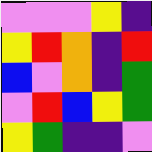[["violet", "violet", "violet", "yellow", "indigo"], ["yellow", "red", "orange", "indigo", "red"], ["blue", "violet", "orange", "indigo", "green"], ["violet", "red", "blue", "yellow", "green"], ["yellow", "green", "indigo", "indigo", "violet"]]